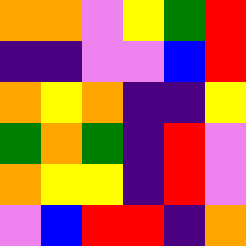[["orange", "orange", "violet", "yellow", "green", "red"], ["indigo", "indigo", "violet", "violet", "blue", "red"], ["orange", "yellow", "orange", "indigo", "indigo", "yellow"], ["green", "orange", "green", "indigo", "red", "violet"], ["orange", "yellow", "yellow", "indigo", "red", "violet"], ["violet", "blue", "red", "red", "indigo", "orange"]]